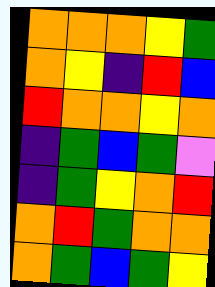[["orange", "orange", "orange", "yellow", "green"], ["orange", "yellow", "indigo", "red", "blue"], ["red", "orange", "orange", "yellow", "orange"], ["indigo", "green", "blue", "green", "violet"], ["indigo", "green", "yellow", "orange", "red"], ["orange", "red", "green", "orange", "orange"], ["orange", "green", "blue", "green", "yellow"]]